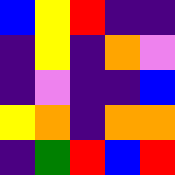[["blue", "yellow", "red", "indigo", "indigo"], ["indigo", "yellow", "indigo", "orange", "violet"], ["indigo", "violet", "indigo", "indigo", "blue"], ["yellow", "orange", "indigo", "orange", "orange"], ["indigo", "green", "red", "blue", "red"]]